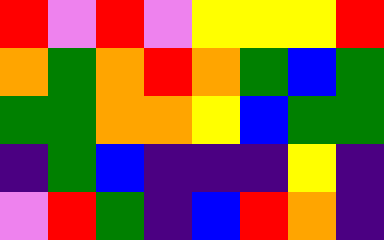[["red", "violet", "red", "violet", "yellow", "yellow", "yellow", "red"], ["orange", "green", "orange", "red", "orange", "green", "blue", "green"], ["green", "green", "orange", "orange", "yellow", "blue", "green", "green"], ["indigo", "green", "blue", "indigo", "indigo", "indigo", "yellow", "indigo"], ["violet", "red", "green", "indigo", "blue", "red", "orange", "indigo"]]